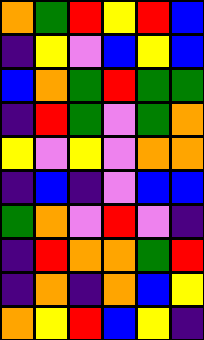[["orange", "green", "red", "yellow", "red", "blue"], ["indigo", "yellow", "violet", "blue", "yellow", "blue"], ["blue", "orange", "green", "red", "green", "green"], ["indigo", "red", "green", "violet", "green", "orange"], ["yellow", "violet", "yellow", "violet", "orange", "orange"], ["indigo", "blue", "indigo", "violet", "blue", "blue"], ["green", "orange", "violet", "red", "violet", "indigo"], ["indigo", "red", "orange", "orange", "green", "red"], ["indigo", "orange", "indigo", "orange", "blue", "yellow"], ["orange", "yellow", "red", "blue", "yellow", "indigo"]]